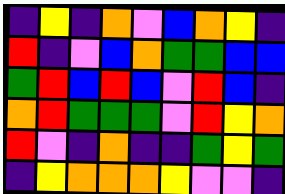[["indigo", "yellow", "indigo", "orange", "violet", "blue", "orange", "yellow", "indigo"], ["red", "indigo", "violet", "blue", "orange", "green", "green", "blue", "blue"], ["green", "red", "blue", "red", "blue", "violet", "red", "blue", "indigo"], ["orange", "red", "green", "green", "green", "violet", "red", "yellow", "orange"], ["red", "violet", "indigo", "orange", "indigo", "indigo", "green", "yellow", "green"], ["indigo", "yellow", "orange", "orange", "orange", "yellow", "violet", "violet", "indigo"]]